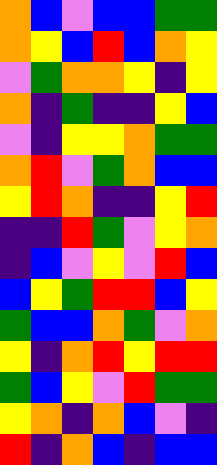[["orange", "blue", "violet", "blue", "blue", "green", "green"], ["orange", "yellow", "blue", "red", "blue", "orange", "yellow"], ["violet", "green", "orange", "orange", "yellow", "indigo", "yellow"], ["orange", "indigo", "green", "indigo", "indigo", "yellow", "blue"], ["violet", "indigo", "yellow", "yellow", "orange", "green", "green"], ["orange", "red", "violet", "green", "orange", "blue", "blue"], ["yellow", "red", "orange", "indigo", "indigo", "yellow", "red"], ["indigo", "indigo", "red", "green", "violet", "yellow", "orange"], ["indigo", "blue", "violet", "yellow", "violet", "red", "blue"], ["blue", "yellow", "green", "red", "red", "blue", "yellow"], ["green", "blue", "blue", "orange", "green", "violet", "orange"], ["yellow", "indigo", "orange", "red", "yellow", "red", "red"], ["green", "blue", "yellow", "violet", "red", "green", "green"], ["yellow", "orange", "indigo", "orange", "blue", "violet", "indigo"], ["red", "indigo", "orange", "blue", "indigo", "blue", "blue"]]